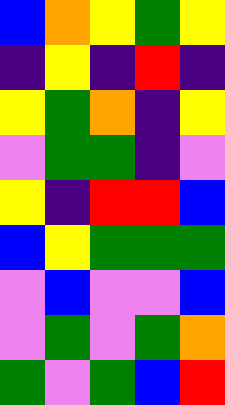[["blue", "orange", "yellow", "green", "yellow"], ["indigo", "yellow", "indigo", "red", "indigo"], ["yellow", "green", "orange", "indigo", "yellow"], ["violet", "green", "green", "indigo", "violet"], ["yellow", "indigo", "red", "red", "blue"], ["blue", "yellow", "green", "green", "green"], ["violet", "blue", "violet", "violet", "blue"], ["violet", "green", "violet", "green", "orange"], ["green", "violet", "green", "blue", "red"]]